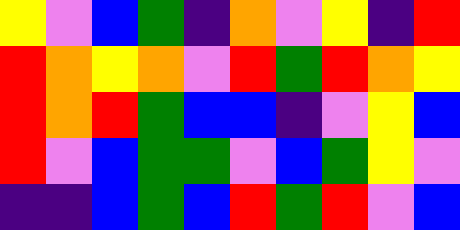[["yellow", "violet", "blue", "green", "indigo", "orange", "violet", "yellow", "indigo", "red"], ["red", "orange", "yellow", "orange", "violet", "red", "green", "red", "orange", "yellow"], ["red", "orange", "red", "green", "blue", "blue", "indigo", "violet", "yellow", "blue"], ["red", "violet", "blue", "green", "green", "violet", "blue", "green", "yellow", "violet"], ["indigo", "indigo", "blue", "green", "blue", "red", "green", "red", "violet", "blue"]]